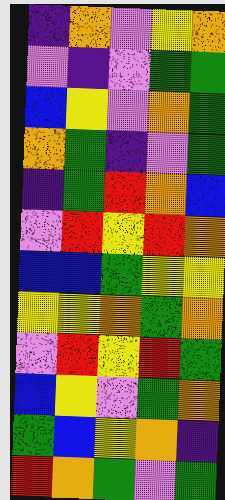[["indigo", "orange", "violet", "yellow", "orange"], ["violet", "indigo", "violet", "green", "green"], ["blue", "yellow", "violet", "orange", "green"], ["orange", "green", "indigo", "violet", "green"], ["indigo", "green", "red", "orange", "blue"], ["violet", "red", "yellow", "red", "orange"], ["blue", "blue", "green", "yellow", "yellow"], ["yellow", "yellow", "orange", "green", "orange"], ["violet", "red", "yellow", "red", "green"], ["blue", "yellow", "violet", "green", "orange"], ["green", "blue", "yellow", "orange", "indigo"], ["red", "orange", "green", "violet", "green"]]